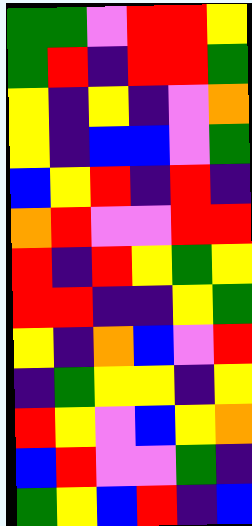[["green", "green", "violet", "red", "red", "yellow"], ["green", "red", "indigo", "red", "red", "green"], ["yellow", "indigo", "yellow", "indigo", "violet", "orange"], ["yellow", "indigo", "blue", "blue", "violet", "green"], ["blue", "yellow", "red", "indigo", "red", "indigo"], ["orange", "red", "violet", "violet", "red", "red"], ["red", "indigo", "red", "yellow", "green", "yellow"], ["red", "red", "indigo", "indigo", "yellow", "green"], ["yellow", "indigo", "orange", "blue", "violet", "red"], ["indigo", "green", "yellow", "yellow", "indigo", "yellow"], ["red", "yellow", "violet", "blue", "yellow", "orange"], ["blue", "red", "violet", "violet", "green", "indigo"], ["green", "yellow", "blue", "red", "indigo", "blue"]]